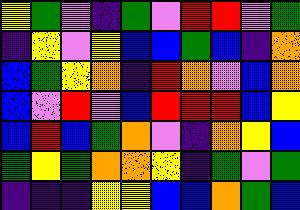[["yellow", "green", "violet", "indigo", "green", "violet", "red", "red", "violet", "green"], ["indigo", "yellow", "violet", "yellow", "blue", "blue", "green", "blue", "indigo", "orange"], ["blue", "green", "yellow", "orange", "indigo", "red", "orange", "violet", "blue", "orange"], ["blue", "violet", "red", "violet", "blue", "red", "red", "red", "blue", "yellow"], ["blue", "red", "blue", "green", "orange", "violet", "indigo", "orange", "yellow", "blue"], ["green", "yellow", "green", "orange", "orange", "yellow", "indigo", "green", "violet", "green"], ["indigo", "indigo", "indigo", "yellow", "yellow", "blue", "blue", "orange", "green", "blue"]]